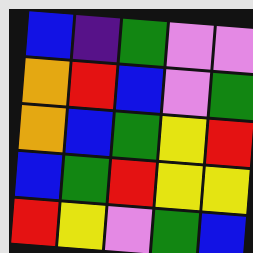[["blue", "indigo", "green", "violet", "violet"], ["orange", "red", "blue", "violet", "green"], ["orange", "blue", "green", "yellow", "red"], ["blue", "green", "red", "yellow", "yellow"], ["red", "yellow", "violet", "green", "blue"]]